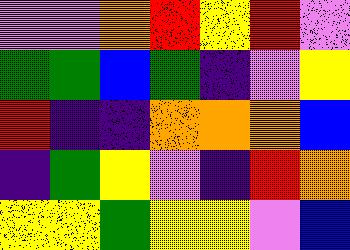[["violet", "violet", "orange", "red", "yellow", "red", "violet"], ["green", "green", "blue", "green", "indigo", "violet", "yellow"], ["red", "indigo", "indigo", "orange", "orange", "orange", "blue"], ["indigo", "green", "yellow", "violet", "indigo", "red", "orange"], ["yellow", "yellow", "green", "yellow", "yellow", "violet", "blue"]]